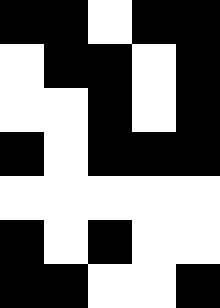[["black", "black", "white", "black", "black"], ["white", "black", "black", "white", "black"], ["white", "white", "black", "white", "black"], ["black", "white", "black", "black", "black"], ["white", "white", "white", "white", "white"], ["black", "white", "black", "white", "white"], ["black", "black", "white", "white", "black"]]